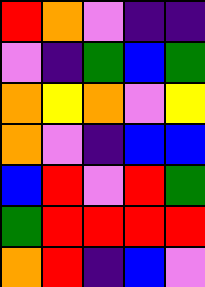[["red", "orange", "violet", "indigo", "indigo"], ["violet", "indigo", "green", "blue", "green"], ["orange", "yellow", "orange", "violet", "yellow"], ["orange", "violet", "indigo", "blue", "blue"], ["blue", "red", "violet", "red", "green"], ["green", "red", "red", "red", "red"], ["orange", "red", "indigo", "blue", "violet"]]